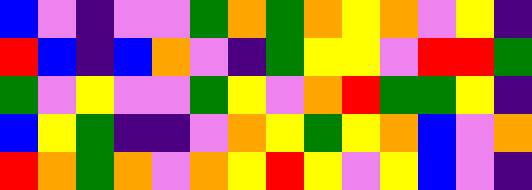[["blue", "violet", "indigo", "violet", "violet", "green", "orange", "green", "orange", "yellow", "orange", "violet", "yellow", "indigo"], ["red", "blue", "indigo", "blue", "orange", "violet", "indigo", "green", "yellow", "yellow", "violet", "red", "red", "green"], ["green", "violet", "yellow", "violet", "violet", "green", "yellow", "violet", "orange", "red", "green", "green", "yellow", "indigo"], ["blue", "yellow", "green", "indigo", "indigo", "violet", "orange", "yellow", "green", "yellow", "orange", "blue", "violet", "orange"], ["red", "orange", "green", "orange", "violet", "orange", "yellow", "red", "yellow", "violet", "yellow", "blue", "violet", "indigo"]]